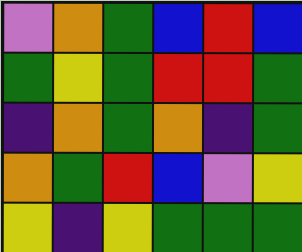[["violet", "orange", "green", "blue", "red", "blue"], ["green", "yellow", "green", "red", "red", "green"], ["indigo", "orange", "green", "orange", "indigo", "green"], ["orange", "green", "red", "blue", "violet", "yellow"], ["yellow", "indigo", "yellow", "green", "green", "green"]]